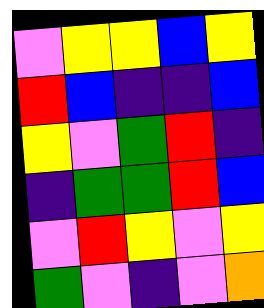[["violet", "yellow", "yellow", "blue", "yellow"], ["red", "blue", "indigo", "indigo", "blue"], ["yellow", "violet", "green", "red", "indigo"], ["indigo", "green", "green", "red", "blue"], ["violet", "red", "yellow", "violet", "yellow"], ["green", "violet", "indigo", "violet", "orange"]]